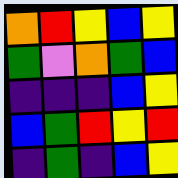[["orange", "red", "yellow", "blue", "yellow"], ["green", "violet", "orange", "green", "blue"], ["indigo", "indigo", "indigo", "blue", "yellow"], ["blue", "green", "red", "yellow", "red"], ["indigo", "green", "indigo", "blue", "yellow"]]